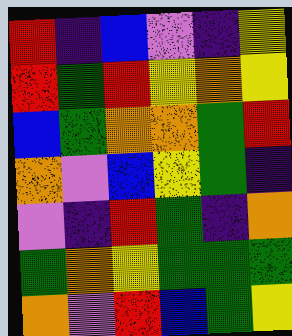[["red", "indigo", "blue", "violet", "indigo", "yellow"], ["red", "green", "red", "yellow", "orange", "yellow"], ["blue", "green", "orange", "orange", "green", "red"], ["orange", "violet", "blue", "yellow", "green", "indigo"], ["violet", "indigo", "red", "green", "indigo", "orange"], ["green", "orange", "yellow", "green", "green", "green"], ["orange", "violet", "red", "blue", "green", "yellow"]]